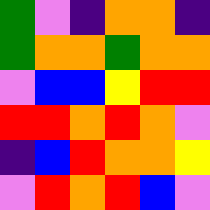[["green", "violet", "indigo", "orange", "orange", "indigo"], ["green", "orange", "orange", "green", "orange", "orange"], ["violet", "blue", "blue", "yellow", "red", "red"], ["red", "red", "orange", "red", "orange", "violet"], ["indigo", "blue", "red", "orange", "orange", "yellow"], ["violet", "red", "orange", "red", "blue", "violet"]]